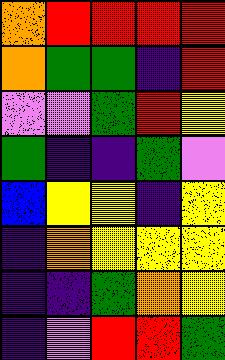[["orange", "red", "red", "red", "red"], ["orange", "green", "green", "indigo", "red"], ["violet", "violet", "green", "red", "yellow"], ["green", "indigo", "indigo", "green", "violet"], ["blue", "yellow", "yellow", "indigo", "yellow"], ["indigo", "orange", "yellow", "yellow", "yellow"], ["indigo", "indigo", "green", "orange", "yellow"], ["indigo", "violet", "red", "red", "green"]]